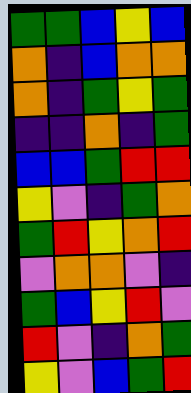[["green", "green", "blue", "yellow", "blue"], ["orange", "indigo", "blue", "orange", "orange"], ["orange", "indigo", "green", "yellow", "green"], ["indigo", "indigo", "orange", "indigo", "green"], ["blue", "blue", "green", "red", "red"], ["yellow", "violet", "indigo", "green", "orange"], ["green", "red", "yellow", "orange", "red"], ["violet", "orange", "orange", "violet", "indigo"], ["green", "blue", "yellow", "red", "violet"], ["red", "violet", "indigo", "orange", "green"], ["yellow", "violet", "blue", "green", "red"]]